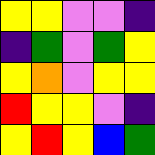[["yellow", "yellow", "violet", "violet", "indigo"], ["indigo", "green", "violet", "green", "yellow"], ["yellow", "orange", "violet", "yellow", "yellow"], ["red", "yellow", "yellow", "violet", "indigo"], ["yellow", "red", "yellow", "blue", "green"]]